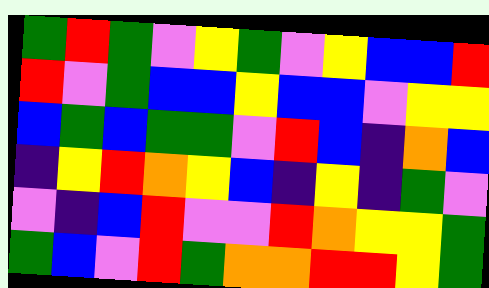[["green", "red", "green", "violet", "yellow", "green", "violet", "yellow", "blue", "blue", "red"], ["red", "violet", "green", "blue", "blue", "yellow", "blue", "blue", "violet", "yellow", "yellow"], ["blue", "green", "blue", "green", "green", "violet", "red", "blue", "indigo", "orange", "blue"], ["indigo", "yellow", "red", "orange", "yellow", "blue", "indigo", "yellow", "indigo", "green", "violet"], ["violet", "indigo", "blue", "red", "violet", "violet", "red", "orange", "yellow", "yellow", "green"], ["green", "blue", "violet", "red", "green", "orange", "orange", "red", "red", "yellow", "green"]]